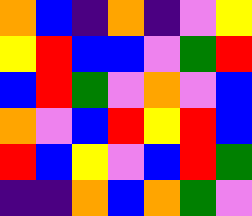[["orange", "blue", "indigo", "orange", "indigo", "violet", "yellow"], ["yellow", "red", "blue", "blue", "violet", "green", "red"], ["blue", "red", "green", "violet", "orange", "violet", "blue"], ["orange", "violet", "blue", "red", "yellow", "red", "blue"], ["red", "blue", "yellow", "violet", "blue", "red", "green"], ["indigo", "indigo", "orange", "blue", "orange", "green", "violet"]]